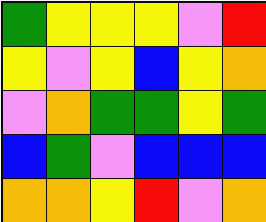[["green", "yellow", "yellow", "yellow", "violet", "red"], ["yellow", "violet", "yellow", "blue", "yellow", "orange"], ["violet", "orange", "green", "green", "yellow", "green"], ["blue", "green", "violet", "blue", "blue", "blue"], ["orange", "orange", "yellow", "red", "violet", "orange"]]